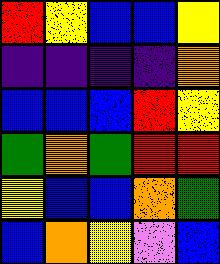[["red", "yellow", "blue", "blue", "yellow"], ["indigo", "indigo", "indigo", "indigo", "orange"], ["blue", "blue", "blue", "red", "yellow"], ["green", "orange", "green", "red", "red"], ["yellow", "blue", "blue", "orange", "green"], ["blue", "orange", "yellow", "violet", "blue"]]